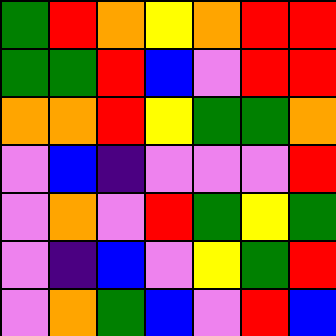[["green", "red", "orange", "yellow", "orange", "red", "red"], ["green", "green", "red", "blue", "violet", "red", "red"], ["orange", "orange", "red", "yellow", "green", "green", "orange"], ["violet", "blue", "indigo", "violet", "violet", "violet", "red"], ["violet", "orange", "violet", "red", "green", "yellow", "green"], ["violet", "indigo", "blue", "violet", "yellow", "green", "red"], ["violet", "orange", "green", "blue", "violet", "red", "blue"]]